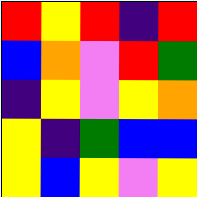[["red", "yellow", "red", "indigo", "red"], ["blue", "orange", "violet", "red", "green"], ["indigo", "yellow", "violet", "yellow", "orange"], ["yellow", "indigo", "green", "blue", "blue"], ["yellow", "blue", "yellow", "violet", "yellow"]]